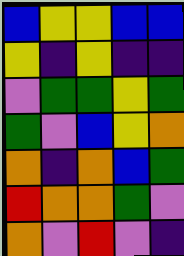[["blue", "yellow", "yellow", "blue", "blue"], ["yellow", "indigo", "yellow", "indigo", "indigo"], ["violet", "green", "green", "yellow", "green"], ["green", "violet", "blue", "yellow", "orange"], ["orange", "indigo", "orange", "blue", "green"], ["red", "orange", "orange", "green", "violet"], ["orange", "violet", "red", "violet", "indigo"]]